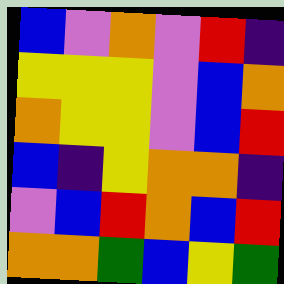[["blue", "violet", "orange", "violet", "red", "indigo"], ["yellow", "yellow", "yellow", "violet", "blue", "orange"], ["orange", "yellow", "yellow", "violet", "blue", "red"], ["blue", "indigo", "yellow", "orange", "orange", "indigo"], ["violet", "blue", "red", "orange", "blue", "red"], ["orange", "orange", "green", "blue", "yellow", "green"]]